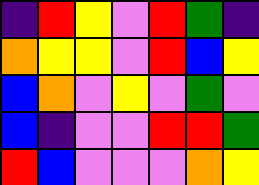[["indigo", "red", "yellow", "violet", "red", "green", "indigo"], ["orange", "yellow", "yellow", "violet", "red", "blue", "yellow"], ["blue", "orange", "violet", "yellow", "violet", "green", "violet"], ["blue", "indigo", "violet", "violet", "red", "red", "green"], ["red", "blue", "violet", "violet", "violet", "orange", "yellow"]]